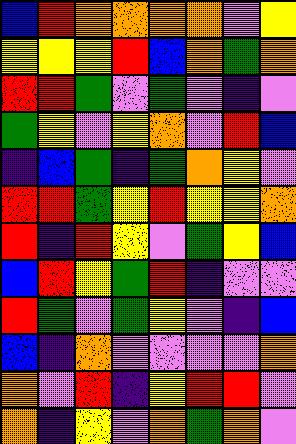[["blue", "red", "orange", "orange", "orange", "orange", "violet", "yellow"], ["yellow", "yellow", "yellow", "red", "blue", "orange", "green", "orange"], ["red", "red", "green", "violet", "green", "violet", "indigo", "violet"], ["green", "yellow", "violet", "yellow", "orange", "violet", "red", "blue"], ["indigo", "blue", "green", "indigo", "green", "orange", "yellow", "violet"], ["red", "red", "green", "yellow", "red", "yellow", "yellow", "orange"], ["red", "indigo", "red", "yellow", "violet", "green", "yellow", "blue"], ["blue", "red", "yellow", "green", "red", "indigo", "violet", "violet"], ["red", "green", "violet", "green", "yellow", "violet", "indigo", "blue"], ["blue", "indigo", "orange", "violet", "violet", "violet", "violet", "orange"], ["orange", "violet", "red", "indigo", "yellow", "red", "red", "violet"], ["orange", "indigo", "yellow", "violet", "orange", "green", "orange", "violet"]]